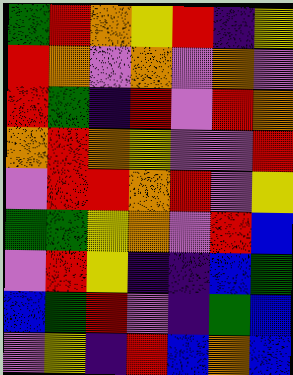[["green", "red", "orange", "yellow", "red", "indigo", "yellow"], ["red", "orange", "violet", "orange", "violet", "orange", "violet"], ["red", "green", "indigo", "red", "violet", "red", "orange"], ["orange", "red", "orange", "yellow", "violet", "violet", "red"], ["violet", "red", "red", "orange", "red", "violet", "yellow"], ["green", "green", "yellow", "orange", "violet", "red", "blue"], ["violet", "red", "yellow", "indigo", "indigo", "blue", "green"], ["blue", "green", "red", "violet", "indigo", "green", "blue"], ["violet", "yellow", "indigo", "red", "blue", "orange", "blue"]]